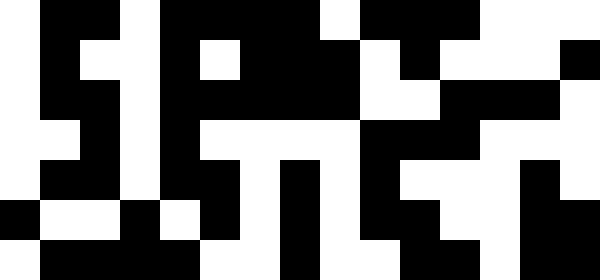[["white", "black", "black", "white", "black", "black", "black", "black", "white", "black", "black", "black", "white", "white", "white"], ["white", "black", "white", "white", "black", "white", "black", "black", "black", "white", "black", "white", "white", "white", "black"], ["white", "black", "black", "white", "black", "black", "black", "black", "black", "white", "white", "black", "black", "black", "white"], ["white", "white", "black", "white", "black", "white", "white", "white", "white", "black", "black", "black", "white", "white", "white"], ["white", "black", "black", "white", "black", "black", "white", "black", "white", "black", "white", "white", "white", "black", "white"], ["black", "white", "white", "black", "white", "black", "white", "black", "white", "black", "black", "white", "white", "black", "black"], ["white", "black", "black", "black", "black", "white", "white", "black", "white", "white", "black", "black", "white", "black", "black"]]